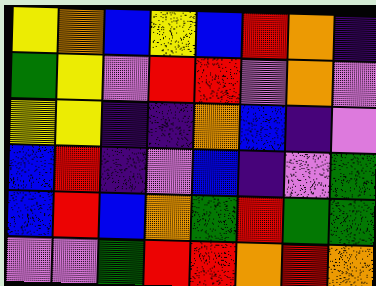[["yellow", "orange", "blue", "yellow", "blue", "red", "orange", "indigo"], ["green", "yellow", "violet", "red", "red", "violet", "orange", "violet"], ["yellow", "yellow", "indigo", "indigo", "orange", "blue", "indigo", "violet"], ["blue", "red", "indigo", "violet", "blue", "indigo", "violet", "green"], ["blue", "red", "blue", "orange", "green", "red", "green", "green"], ["violet", "violet", "green", "red", "red", "orange", "red", "orange"]]